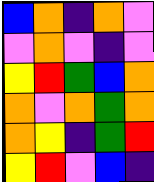[["blue", "orange", "indigo", "orange", "violet"], ["violet", "orange", "violet", "indigo", "violet"], ["yellow", "red", "green", "blue", "orange"], ["orange", "violet", "orange", "green", "orange"], ["orange", "yellow", "indigo", "green", "red"], ["yellow", "red", "violet", "blue", "indigo"]]